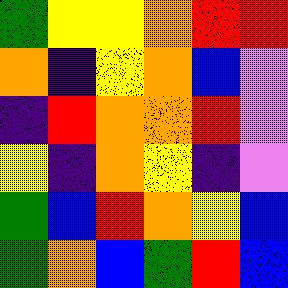[["green", "yellow", "yellow", "orange", "red", "red"], ["orange", "indigo", "yellow", "orange", "blue", "violet"], ["indigo", "red", "orange", "orange", "red", "violet"], ["yellow", "indigo", "orange", "yellow", "indigo", "violet"], ["green", "blue", "red", "orange", "yellow", "blue"], ["green", "orange", "blue", "green", "red", "blue"]]